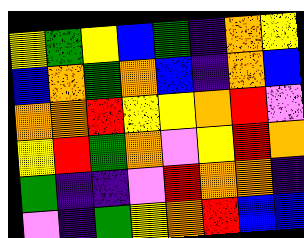[["yellow", "green", "yellow", "blue", "green", "indigo", "orange", "yellow"], ["blue", "orange", "green", "orange", "blue", "indigo", "orange", "blue"], ["orange", "orange", "red", "yellow", "yellow", "orange", "red", "violet"], ["yellow", "red", "green", "orange", "violet", "yellow", "red", "orange"], ["green", "indigo", "indigo", "violet", "red", "orange", "orange", "indigo"], ["violet", "indigo", "green", "yellow", "orange", "red", "blue", "blue"]]